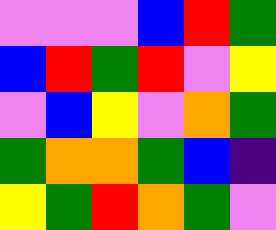[["violet", "violet", "violet", "blue", "red", "green"], ["blue", "red", "green", "red", "violet", "yellow"], ["violet", "blue", "yellow", "violet", "orange", "green"], ["green", "orange", "orange", "green", "blue", "indigo"], ["yellow", "green", "red", "orange", "green", "violet"]]